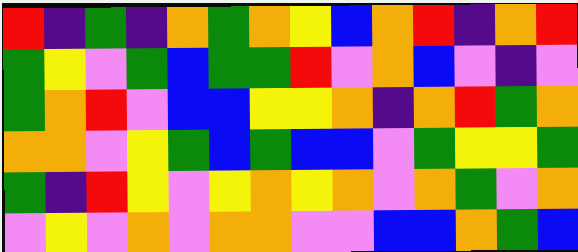[["red", "indigo", "green", "indigo", "orange", "green", "orange", "yellow", "blue", "orange", "red", "indigo", "orange", "red"], ["green", "yellow", "violet", "green", "blue", "green", "green", "red", "violet", "orange", "blue", "violet", "indigo", "violet"], ["green", "orange", "red", "violet", "blue", "blue", "yellow", "yellow", "orange", "indigo", "orange", "red", "green", "orange"], ["orange", "orange", "violet", "yellow", "green", "blue", "green", "blue", "blue", "violet", "green", "yellow", "yellow", "green"], ["green", "indigo", "red", "yellow", "violet", "yellow", "orange", "yellow", "orange", "violet", "orange", "green", "violet", "orange"], ["violet", "yellow", "violet", "orange", "violet", "orange", "orange", "violet", "violet", "blue", "blue", "orange", "green", "blue"]]